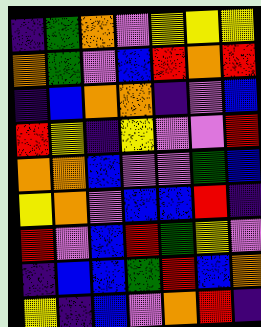[["indigo", "green", "orange", "violet", "yellow", "yellow", "yellow"], ["orange", "green", "violet", "blue", "red", "orange", "red"], ["indigo", "blue", "orange", "orange", "indigo", "violet", "blue"], ["red", "yellow", "indigo", "yellow", "violet", "violet", "red"], ["orange", "orange", "blue", "violet", "violet", "green", "blue"], ["yellow", "orange", "violet", "blue", "blue", "red", "indigo"], ["red", "violet", "blue", "red", "green", "yellow", "violet"], ["indigo", "blue", "blue", "green", "red", "blue", "orange"], ["yellow", "indigo", "blue", "violet", "orange", "red", "indigo"]]